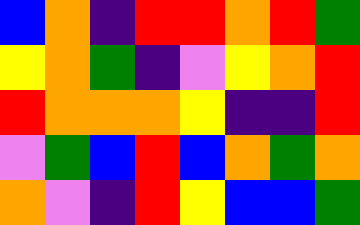[["blue", "orange", "indigo", "red", "red", "orange", "red", "green"], ["yellow", "orange", "green", "indigo", "violet", "yellow", "orange", "red"], ["red", "orange", "orange", "orange", "yellow", "indigo", "indigo", "red"], ["violet", "green", "blue", "red", "blue", "orange", "green", "orange"], ["orange", "violet", "indigo", "red", "yellow", "blue", "blue", "green"]]